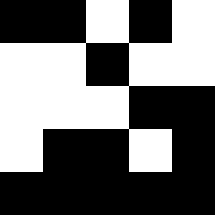[["black", "black", "white", "black", "white"], ["white", "white", "black", "white", "white"], ["white", "white", "white", "black", "black"], ["white", "black", "black", "white", "black"], ["black", "black", "black", "black", "black"]]